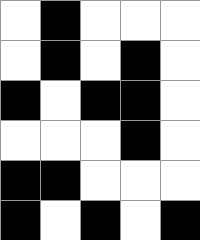[["white", "black", "white", "white", "white"], ["white", "black", "white", "black", "white"], ["black", "white", "black", "black", "white"], ["white", "white", "white", "black", "white"], ["black", "black", "white", "white", "white"], ["black", "white", "black", "white", "black"]]